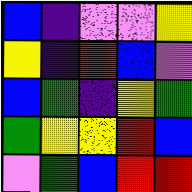[["blue", "indigo", "violet", "violet", "yellow"], ["yellow", "indigo", "red", "blue", "violet"], ["blue", "green", "indigo", "yellow", "green"], ["green", "yellow", "yellow", "red", "blue"], ["violet", "green", "blue", "red", "red"]]